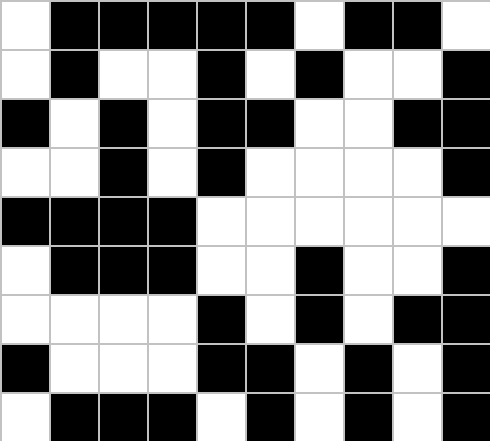[["white", "black", "black", "black", "black", "black", "white", "black", "black", "white"], ["white", "black", "white", "white", "black", "white", "black", "white", "white", "black"], ["black", "white", "black", "white", "black", "black", "white", "white", "black", "black"], ["white", "white", "black", "white", "black", "white", "white", "white", "white", "black"], ["black", "black", "black", "black", "white", "white", "white", "white", "white", "white"], ["white", "black", "black", "black", "white", "white", "black", "white", "white", "black"], ["white", "white", "white", "white", "black", "white", "black", "white", "black", "black"], ["black", "white", "white", "white", "black", "black", "white", "black", "white", "black"], ["white", "black", "black", "black", "white", "black", "white", "black", "white", "black"]]